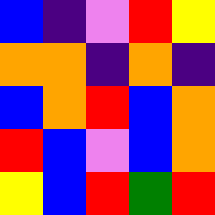[["blue", "indigo", "violet", "red", "yellow"], ["orange", "orange", "indigo", "orange", "indigo"], ["blue", "orange", "red", "blue", "orange"], ["red", "blue", "violet", "blue", "orange"], ["yellow", "blue", "red", "green", "red"]]